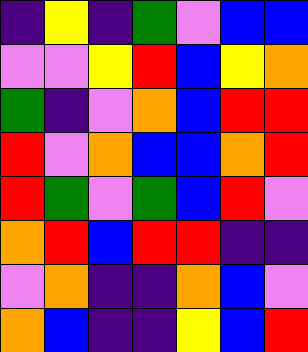[["indigo", "yellow", "indigo", "green", "violet", "blue", "blue"], ["violet", "violet", "yellow", "red", "blue", "yellow", "orange"], ["green", "indigo", "violet", "orange", "blue", "red", "red"], ["red", "violet", "orange", "blue", "blue", "orange", "red"], ["red", "green", "violet", "green", "blue", "red", "violet"], ["orange", "red", "blue", "red", "red", "indigo", "indigo"], ["violet", "orange", "indigo", "indigo", "orange", "blue", "violet"], ["orange", "blue", "indigo", "indigo", "yellow", "blue", "red"]]